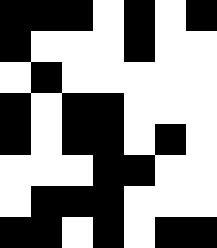[["black", "black", "black", "white", "black", "white", "black"], ["black", "white", "white", "white", "black", "white", "white"], ["white", "black", "white", "white", "white", "white", "white"], ["black", "white", "black", "black", "white", "white", "white"], ["black", "white", "black", "black", "white", "black", "white"], ["white", "white", "white", "black", "black", "white", "white"], ["white", "black", "black", "black", "white", "white", "white"], ["black", "black", "white", "black", "white", "black", "black"]]